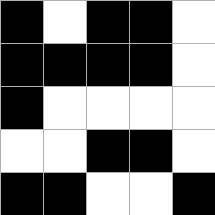[["black", "white", "black", "black", "white"], ["black", "black", "black", "black", "white"], ["black", "white", "white", "white", "white"], ["white", "white", "black", "black", "white"], ["black", "black", "white", "white", "black"]]